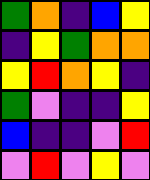[["green", "orange", "indigo", "blue", "yellow"], ["indigo", "yellow", "green", "orange", "orange"], ["yellow", "red", "orange", "yellow", "indigo"], ["green", "violet", "indigo", "indigo", "yellow"], ["blue", "indigo", "indigo", "violet", "red"], ["violet", "red", "violet", "yellow", "violet"]]